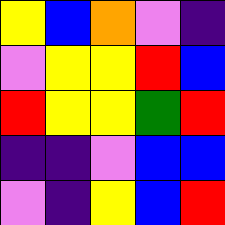[["yellow", "blue", "orange", "violet", "indigo"], ["violet", "yellow", "yellow", "red", "blue"], ["red", "yellow", "yellow", "green", "red"], ["indigo", "indigo", "violet", "blue", "blue"], ["violet", "indigo", "yellow", "blue", "red"]]